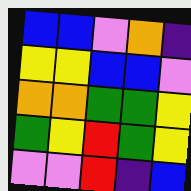[["blue", "blue", "violet", "orange", "indigo"], ["yellow", "yellow", "blue", "blue", "violet"], ["orange", "orange", "green", "green", "yellow"], ["green", "yellow", "red", "green", "yellow"], ["violet", "violet", "red", "indigo", "blue"]]